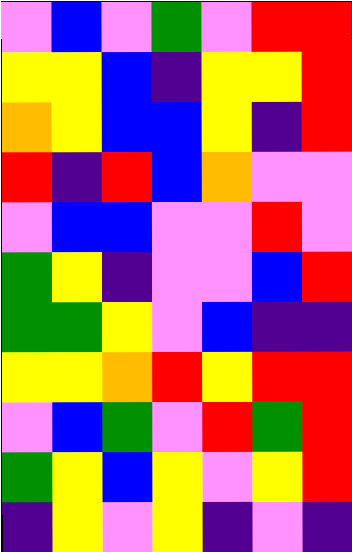[["violet", "blue", "violet", "green", "violet", "red", "red"], ["yellow", "yellow", "blue", "indigo", "yellow", "yellow", "red"], ["orange", "yellow", "blue", "blue", "yellow", "indigo", "red"], ["red", "indigo", "red", "blue", "orange", "violet", "violet"], ["violet", "blue", "blue", "violet", "violet", "red", "violet"], ["green", "yellow", "indigo", "violet", "violet", "blue", "red"], ["green", "green", "yellow", "violet", "blue", "indigo", "indigo"], ["yellow", "yellow", "orange", "red", "yellow", "red", "red"], ["violet", "blue", "green", "violet", "red", "green", "red"], ["green", "yellow", "blue", "yellow", "violet", "yellow", "red"], ["indigo", "yellow", "violet", "yellow", "indigo", "violet", "indigo"]]